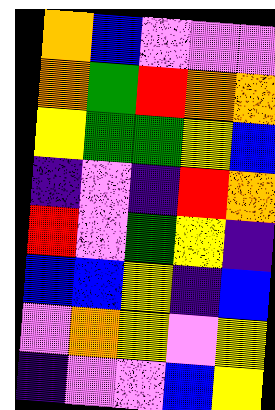[["orange", "blue", "violet", "violet", "violet"], ["orange", "green", "red", "orange", "orange"], ["yellow", "green", "green", "yellow", "blue"], ["indigo", "violet", "indigo", "red", "orange"], ["red", "violet", "green", "yellow", "indigo"], ["blue", "blue", "yellow", "indigo", "blue"], ["violet", "orange", "yellow", "violet", "yellow"], ["indigo", "violet", "violet", "blue", "yellow"]]